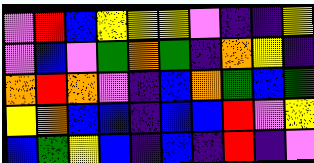[["violet", "red", "blue", "yellow", "yellow", "yellow", "violet", "indigo", "indigo", "yellow"], ["violet", "blue", "violet", "green", "orange", "green", "indigo", "orange", "yellow", "indigo"], ["orange", "red", "orange", "violet", "indigo", "blue", "orange", "green", "blue", "green"], ["yellow", "orange", "blue", "blue", "indigo", "blue", "blue", "red", "violet", "yellow"], ["blue", "green", "yellow", "blue", "indigo", "blue", "indigo", "red", "indigo", "violet"]]